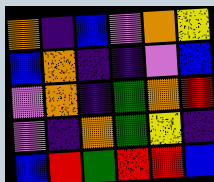[["orange", "indigo", "blue", "violet", "orange", "yellow"], ["blue", "orange", "indigo", "indigo", "violet", "blue"], ["violet", "orange", "indigo", "green", "orange", "red"], ["violet", "indigo", "orange", "green", "yellow", "indigo"], ["blue", "red", "green", "red", "red", "blue"]]